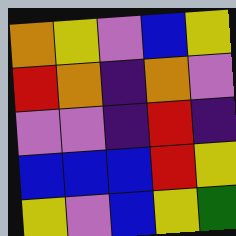[["orange", "yellow", "violet", "blue", "yellow"], ["red", "orange", "indigo", "orange", "violet"], ["violet", "violet", "indigo", "red", "indigo"], ["blue", "blue", "blue", "red", "yellow"], ["yellow", "violet", "blue", "yellow", "green"]]